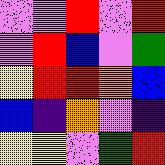[["violet", "violet", "red", "violet", "red"], ["violet", "red", "blue", "violet", "green"], ["yellow", "red", "red", "orange", "blue"], ["blue", "indigo", "orange", "violet", "indigo"], ["yellow", "yellow", "violet", "green", "red"]]